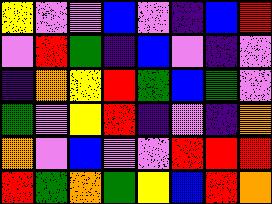[["yellow", "violet", "violet", "blue", "violet", "indigo", "blue", "red"], ["violet", "red", "green", "indigo", "blue", "violet", "indigo", "violet"], ["indigo", "orange", "yellow", "red", "green", "blue", "green", "violet"], ["green", "violet", "yellow", "red", "indigo", "violet", "indigo", "orange"], ["orange", "violet", "blue", "violet", "violet", "red", "red", "red"], ["red", "green", "orange", "green", "yellow", "blue", "red", "orange"]]